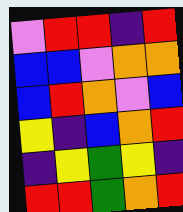[["violet", "red", "red", "indigo", "red"], ["blue", "blue", "violet", "orange", "orange"], ["blue", "red", "orange", "violet", "blue"], ["yellow", "indigo", "blue", "orange", "red"], ["indigo", "yellow", "green", "yellow", "indigo"], ["red", "red", "green", "orange", "red"]]